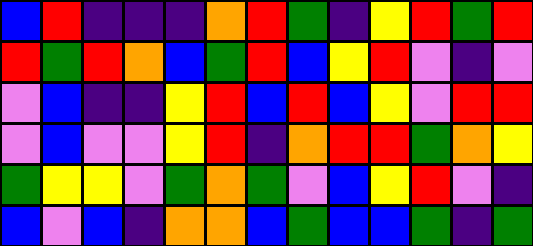[["blue", "red", "indigo", "indigo", "indigo", "orange", "red", "green", "indigo", "yellow", "red", "green", "red"], ["red", "green", "red", "orange", "blue", "green", "red", "blue", "yellow", "red", "violet", "indigo", "violet"], ["violet", "blue", "indigo", "indigo", "yellow", "red", "blue", "red", "blue", "yellow", "violet", "red", "red"], ["violet", "blue", "violet", "violet", "yellow", "red", "indigo", "orange", "red", "red", "green", "orange", "yellow"], ["green", "yellow", "yellow", "violet", "green", "orange", "green", "violet", "blue", "yellow", "red", "violet", "indigo"], ["blue", "violet", "blue", "indigo", "orange", "orange", "blue", "green", "blue", "blue", "green", "indigo", "green"]]